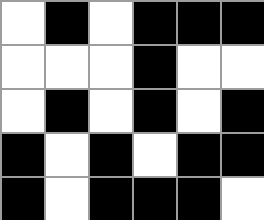[["white", "black", "white", "black", "black", "black"], ["white", "white", "white", "black", "white", "white"], ["white", "black", "white", "black", "white", "black"], ["black", "white", "black", "white", "black", "black"], ["black", "white", "black", "black", "black", "white"]]